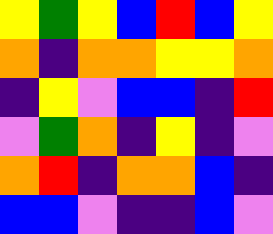[["yellow", "green", "yellow", "blue", "red", "blue", "yellow"], ["orange", "indigo", "orange", "orange", "yellow", "yellow", "orange"], ["indigo", "yellow", "violet", "blue", "blue", "indigo", "red"], ["violet", "green", "orange", "indigo", "yellow", "indigo", "violet"], ["orange", "red", "indigo", "orange", "orange", "blue", "indigo"], ["blue", "blue", "violet", "indigo", "indigo", "blue", "violet"]]